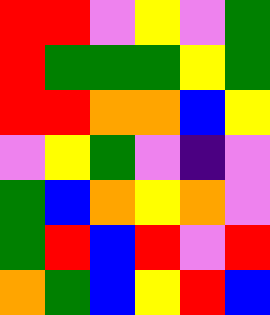[["red", "red", "violet", "yellow", "violet", "green"], ["red", "green", "green", "green", "yellow", "green"], ["red", "red", "orange", "orange", "blue", "yellow"], ["violet", "yellow", "green", "violet", "indigo", "violet"], ["green", "blue", "orange", "yellow", "orange", "violet"], ["green", "red", "blue", "red", "violet", "red"], ["orange", "green", "blue", "yellow", "red", "blue"]]